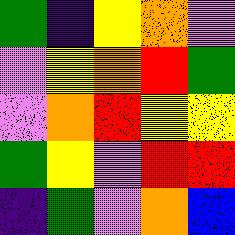[["green", "indigo", "yellow", "orange", "violet"], ["violet", "yellow", "orange", "red", "green"], ["violet", "orange", "red", "yellow", "yellow"], ["green", "yellow", "violet", "red", "red"], ["indigo", "green", "violet", "orange", "blue"]]